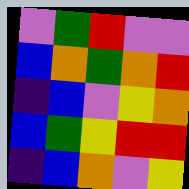[["violet", "green", "red", "violet", "violet"], ["blue", "orange", "green", "orange", "red"], ["indigo", "blue", "violet", "yellow", "orange"], ["blue", "green", "yellow", "red", "red"], ["indigo", "blue", "orange", "violet", "yellow"]]